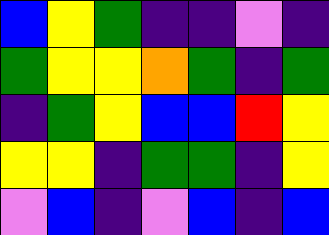[["blue", "yellow", "green", "indigo", "indigo", "violet", "indigo"], ["green", "yellow", "yellow", "orange", "green", "indigo", "green"], ["indigo", "green", "yellow", "blue", "blue", "red", "yellow"], ["yellow", "yellow", "indigo", "green", "green", "indigo", "yellow"], ["violet", "blue", "indigo", "violet", "blue", "indigo", "blue"]]